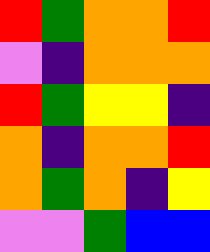[["red", "green", "orange", "orange", "red"], ["violet", "indigo", "orange", "orange", "orange"], ["red", "green", "yellow", "yellow", "indigo"], ["orange", "indigo", "orange", "orange", "red"], ["orange", "green", "orange", "indigo", "yellow"], ["violet", "violet", "green", "blue", "blue"]]